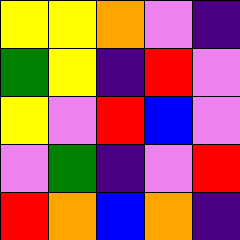[["yellow", "yellow", "orange", "violet", "indigo"], ["green", "yellow", "indigo", "red", "violet"], ["yellow", "violet", "red", "blue", "violet"], ["violet", "green", "indigo", "violet", "red"], ["red", "orange", "blue", "orange", "indigo"]]